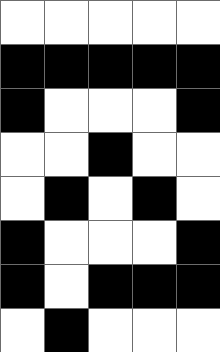[["white", "white", "white", "white", "white"], ["black", "black", "black", "black", "black"], ["black", "white", "white", "white", "black"], ["white", "white", "black", "white", "white"], ["white", "black", "white", "black", "white"], ["black", "white", "white", "white", "black"], ["black", "white", "black", "black", "black"], ["white", "black", "white", "white", "white"]]